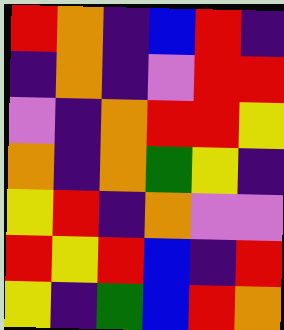[["red", "orange", "indigo", "blue", "red", "indigo"], ["indigo", "orange", "indigo", "violet", "red", "red"], ["violet", "indigo", "orange", "red", "red", "yellow"], ["orange", "indigo", "orange", "green", "yellow", "indigo"], ["yellow", "red", "indigo", "orange", "violet", "violet"], ["red", "yellow", "red", "blue", "indigo", "red"], ["yellow", "indigo", "green", "blue", "red", "orange"]]